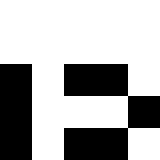[["white", "white", "white", "white", "white"], ["white", "white", "white", "white", "white"], ["black", "white", "black", "black", "white"], ["black", "white", "white", "white", "black"], ["black", "white", "black", "black", "white"]]